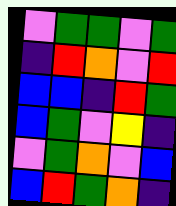[["violet", "green", "green", "violet", "green"], ["indigo", "red", "orange", "violet", "red"], ["blue", "blue", "indigo", "red", "green"], ["blue", "green", "violet", "yellow", "indigo"], ["violet", "green", "orange", "violet", "blue"], ["blue", "red", "green", "orange", "indigo"]]